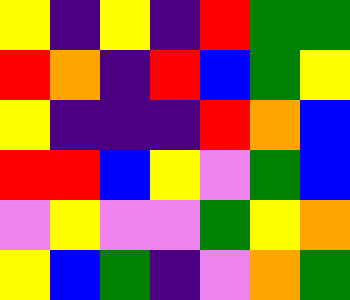[["yellow", "indigo", "yellow", "indigo", "red", "green", "green"], ["red", "orange", "indigo", "red", "blue", "green", "yellow"], ["yellow", "indigo", "indigo", "indigo", "red", "orange", "blue"], ["red", "red", "blue", "yellow", "violet", "green", "blue"], ["violet", "yellow", "violet", "violet", "green", "yellow", "orange"], ["yellow", "blue", "green", "indigo", "violet", "orange", "green"]]